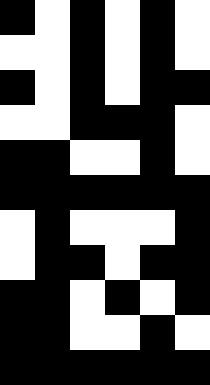[["black", "white", "black", "white", "black", "white"], ["white", "white", "black", "white", "black", "white"], ["black", "white", "black", "white", "black", "black"], ["white", "white", "black", "black", "black", "white"], ["black", "black", "white", "white", "black", "white"], ["black", "black", "black", "black", "black", "black"], ["white", "black", "white", "white", "white", "black"], ["white", "black", "black", "white", "black", "black"], ["black", "black", "white", "black", "white", "black"], ["black", "black", "white", "white", "black", "white"], ["black", "black", "black", "black", "black", "black"]]